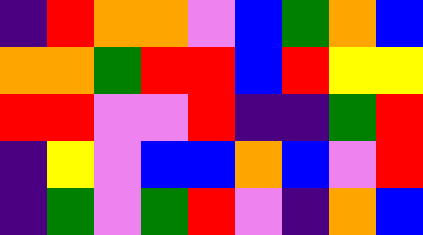[["indigo", "red", "orange", "orange", "violet", "blue", "green", "orange", "blue"], ["orange", "orange", "green", "red", "red", "blue", "red", "yellow", "yellow"], ["red", "red", "violet", "violet", "red", "indigo", "indigo", "green", "red"], ["indigo", "yellow", "violet", "blue", "blue", "orange", "blue", "violet", "red"], ["indigo", "green", "violet", "green", "red", "violet", "indigo", "orange", "blue"]]